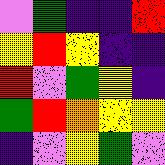[["violet", "green", "indigo", "indigo", "red"], ["yellow", "red", "yellow", "indigo", "indigo"], ["red", "violet", "green", "yellow", "indigo"], ["green", "red", "orange", "yellow", "yellow"], ["indigo", "violet", "yellow", "green", "violet"]]